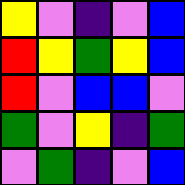[["yellow", "violet", "indigo", "violet", "blue"], ["red", "yellow", "green", "yellow", "blue"], ["red", "violet", "blue", "blue", "violet"], ["green", "violet", "yellow", "indigo", "green"], ["violet", "green", "indigo", "violet", "blue"]]